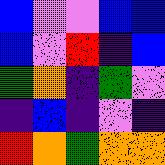[["blue", "violet", "violet", "blue", "blue"], ["blue", "violet", "red", "indigo", "blue"], ["green", "orange", "indigo", "green", "violet"], ["indigo", "blue", "indigo", "violet", "indigo"], ["red", "orange", "green", "orange", "orange"]]